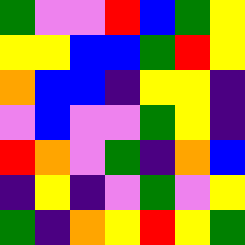[["green", "violet", "violet", "red", "blue", "green", "yellow"], ["yellow", "yellow", "blue", "blue", "green", "red", "yellow"], ["orange", "blue", "blue", "indigo", "yellow", "yellow", "indigo"], ["violet", "blue", "violet", "violet", "green", "yellow", "indigo"], ["red", "orange", "violet", "green", "indigo", "orange", "blue"], ["indigo", "yellow", "indigo", "violet", "green", "violet", "yellow"], ["green", "indigo", "orange", "yellow", "red", "yellow", "green"]]